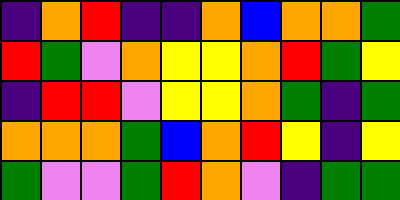[["indigo", "orange", "red", "indigo", "indigo", "orange", "blue", "orange", "orange", "green"], ["red", "green", "violet", "orange", "yellow", "yellow", "orange", "red", "green", "yellow"], ["indigo", "red", "red", "violet", "yellow", "yellow", "orange", "green", "indigo", "green"], ["orange", "orange", "orange", "green", "blue", "orange", "red", "yellow", "indigo", "yellow"], ["green", "violet", "violet", "green", "red", "orange", "violet", "indigo", "green", "green"]]